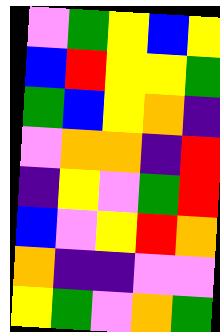[["violet", "green", "yellow", "blue", "yellow"], ["blue", "red", "yellow", "yellow", "green"], ["green", "blue", "yellow", "orange", "indigo"], ["violet", "orange", "orange", "indigo", "red"], ["indigo", "yellow", "violet", "green", "red"], ["blue", "violet", "yellow", "red", "orange"], ["orange", "indigo", "indigo", "violet", "violet"], ["yellow", "green", "violet", "orange", "green"]]